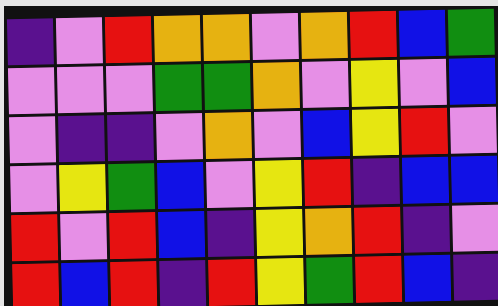[["indigo", "violet", "red", "orange", "orange", "violet", "orange", "red", "blue", "green"], ["violet", "violet", "violet", "green", "green", "orange", "violet", "yellow", "violet", "blue"], ["violet", "indigo", "indigo", "violet", "orange", "violet", "blue", "yellow", "red", "violet"], ["violet", "yellow", "green", "blue", "violet", "yellow", "red", "indigo", "blue", "blue"], ["red", "violet", "red", "blue", "indigo", "yellow", "orange", "red", "indigo", "violet"], ["red", "blue", "red", "indigo", "red", "yellow", "green", "red", "blue", "indigo"]]